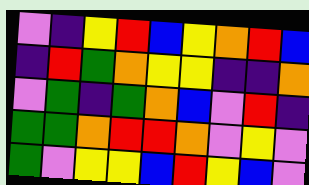[["violet", "indigo", "yellow", "red", "blue", "yellow", "orange", "red", "blue"], ["indigo", "red", "green", "orange", "yellow", "yellow", "indigo", "indigo", "orange"], ["violet", "green", "indigo", "green", "orange", "blue", "violet", "red", "indigo"], ["green", "green", "orange", "red", "red", "orange", "violet", "yellow", "violet"], ["green", "violet", "yellow", "yellow", "blue", "red", "yellow", "blue", "violet"]]